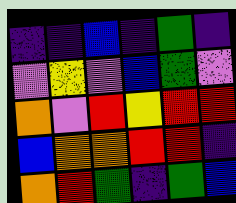[["indigo", "indigo", "blue", "indigo", "green", "indigo"], ["violet", "yellow", "violet", "blue", "green", "violet"], ["orange", "violet", "red", "yellow", "red", "red"], ["blue", "orange", "orange", "red", "red", "indigo"], ["orange", "red", "green", "indigo", "green", "blue"]]